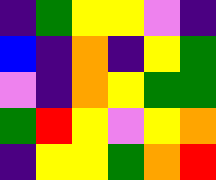[["indigo", "green", "yellow", "yellow", "violet", "indigo"], ["blue", "indigo", "orange", "indigo", "yellow", "green"], ["violet", "indigo", "orange", "yellow", "green", "green"], ["green", "red", "yellow", "violet", "yellow", "orange"], ["indigo", "yellow", "yellow", "green", "orange", "red"]]